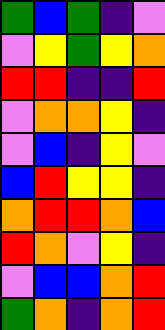[["green", "blue", "green", "indigo", "violet"], ["violet", "yellow", "green", "yellow", "orange"], ["red", "red", "indigo", "indigo", "red"], ["violet", "orange", "orange", "yellow", "indigo"], ["violet", "blue", "indigo", "yellow", "violet"], ["blue", "red", "yellow", "yellow", "indigo"], ["orange", "red", "red", "orange", "blue"], ["red", "orange", "violet", "yellow", "indigo"], ["violet", "blue", "blue", "orange", "red"], ["green", "orange", "indigo", "orange", "red"]]